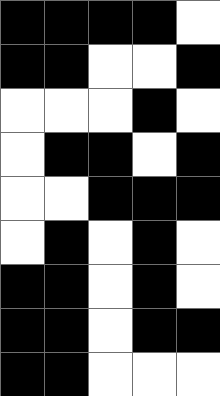[["black", "black", "black", "black", "white"], ["black", "black", "white", "white", "black"], ["white", "white", "white", "black", "white"], ["white", "black", "black", "white", "black"], ["white", "white", "black", "black", "black"], ["white", "black", "white", "black", "white"], ["black", "black", "white", "black", "white"], ["black", "black", "white", "black", "black"], ["black", "black", "white", "white", "white"]]